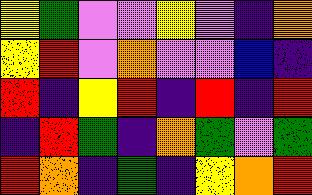[["yellow", "green", "violet", "violet", "yellow", "violet", "indigo", "orange"], ["yellow", "red", "violet", "orange", "violet", "violet", "blue", "indigo"], ["red", "indigo", "yellow", "red", "indigo", "red", "indigo", "red"], ["indigo", "red", "green", "indigo", "orange", "green", "violet", "green"], ["red", "orange", "indigo", "green", "indigo", "yellow", "orange", "red"]]